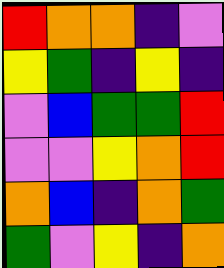[["red", "orange", "orange", "indigo", "violet"], ["yellow", "green", "indigo", "yellow", "indigo"], ["violet", "blue", "green", "green", "red"], ["violet", "violet", "yellow", "orange", "red"], ["orange", "blue", "indigo", "orange", "green"], ["green", "violet", "yellow", "indigo", "orange"]]